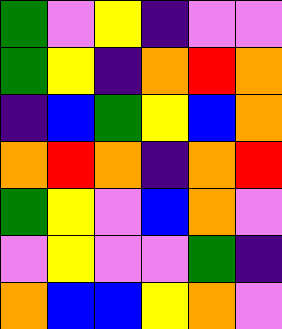[["green", "violet", "yellow", "indigo", "violet", "violet"], ["green", "yellow", "indigo", "orange", "red", "orange"], ["indigo", "blue", "green", "yellow", "blue", "orange"], ["orange", "red", "orange", "indigo", "orange", "red"], ["green", "yellow", "violet", "blue", "orange", "violet"], ["violet", "yellow", "violet", "violet", "green", "indigo"], ["orange", "blue", "blue", "yellow", "orange", "violet"]]